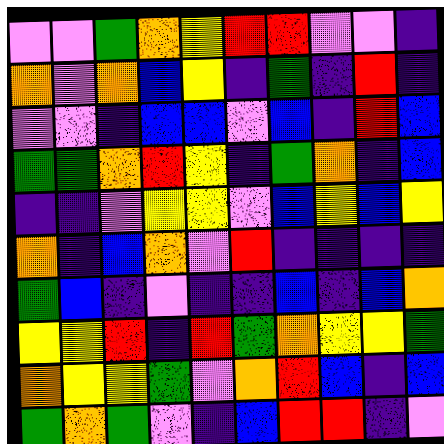[["violet", "violet", "green", "orange", "yellow", "red", "red", "violet", "violet", "indigo"], ["orange", "violet", "orange", "blue", "yellow", "indigo", "green", "indigo", "red", "indigo"], ["violet", "violet", "indigo", "blue", "blue", "violet", "blue", "indigo", "red", "blue"], ["green", "green", "orange", "red", "yellow", "indigo", "green", "orange", "indigo", "blue"], ["indigo", "indigo", "violet", "yellow", "yellow", "violet", "blue", "yellow", "blue", "yellow"], ["orange", "indigo", "blue", "orange", "violet", "red", "indigo", "indigo", "indigo", "indigo"], ["green", "blue", "indigo", "violet", "indigo", "indigo", "blue", "indigo", "blue", "orange"], ["yellow", "yellow", "red", "indigo", "red", "green", "orange", "yellow", "yellow", "green"], ["orange", "yellow", "yellow", "green", "violet", "orange", "red", "blue", "indigo", "blue"], ["green", "orange", "green", "violet", "indigo", "blue", "red", "red", "indigo", "violet"]]